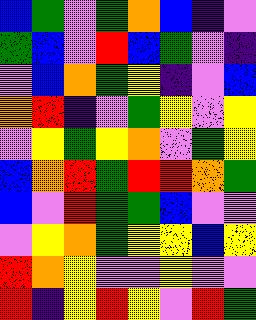[["blue", "green", "violet", "green", "orange", "blue", "indigo", "violet"], ["green", "blue", "violet", "red", "blue", "green", "violet", "indigo"], ["violet", "blue", "orange", "green", "yellow", "indigo", "violet", "blue"], ["orange", "red", "indigo", "violet", "green", "yellow", "violet", "yellow"], ["violet", "yellow", "green", "yellow", "orange", "violet", "green", "yellow"], ["blue", "orange", "red", "green", "red", "red", "orange", "green"], ["blue", "violet", "red", "green", "green", "blue", "violet", "violet"], ["violet", "yellow", "orange", "green", "yellow", "yellow", "blue", "yellow"], ["red", "orange", "yellow", "violet", "violet", "yellow", "violet", "violet"], ["red", "indigo", "yellow", "red", "yellow", "violet", "red", "green"]]